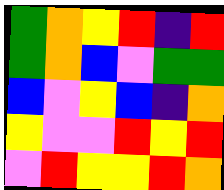[["green", "orange", "yellow", "red", "indigo", "red"], ["green", "orange", "blue", "violet", "green", "green"], ["blue", "violet", "yellow", "blue", "indigo", "orange"], ["yellow", "violet", "violet", "red", "yellow", "red"], ["violet", "red", "yellow", "yellow", "red", "orange"]]